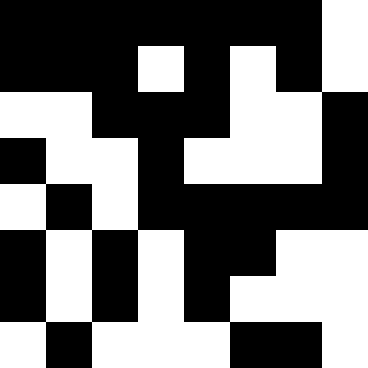[["black", "black", "black", "black", "black", "black", "black", "white"], ["black", "black", "black", "white", "black", "white", "black", "white"], ["white", "white", "black", "black", "black", "white", "white", "black"], ["black", "white", "white", "black", "white", "white", "white", "black"], ["white", "black", "white", "black", "black", "black", "black", "black"], ["black", "white", "black", "white", "black", "black", "white", "white"], ["black", "white", "black", "white", "black", "white", "white", "white"], ["white", "black", "white", "white", "white", "black", "black", "white"]]